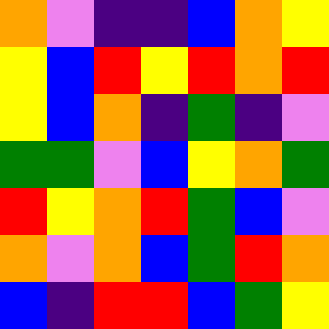[["orange", "violet", "indigo", "indigo", "blue", "orange", "yellow"], ["yellow", "blue", "red", "yellow", "red", "orange", "red"], ["yellow", "blue", "orange", "indigo", "green", "indigo", "violet"], ["green", "green", "violet", "blue", "yellow", "orange", "green"], ["red", "yellow", "orange", "red", "green", "blue", "violet"], ["orange", "violet", "orange", "blue", "green", "red", "orange"], ["blue", "indigo", "red", "red", "blue", "green", "yellow"]]